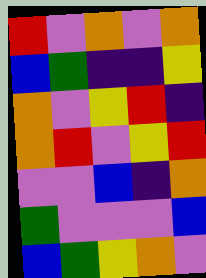[["red", "violet", "orange", "violet", "orange"], ["blue", "green", "indigo", "indigo", "yellow"], ["orange", "violet", "yellow", "red", "indigo"], ["orange", "red", "violet", "yellow", "red"], ["violet", "violet", "blue", "indigo", "orange"], ["green", "violet", "violet", "violet", "blue"], ["blue", "green", "yellow", "orange", "violet"]]